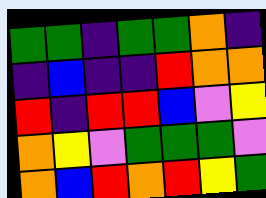[["green", "green", "indigo", "green", "green", "orange", "indigo"], ["indigo", "blue", "indigo", "indigo", "red", "orange", "orange"], ["red", "indigo", "red", "red", "blue", "violet", "yellow"], ["orange", "yellow", "violet", "green", "green", "green", "violet"], ["orange", "blue", "red", "orange", "red", "yellow", "green"]]